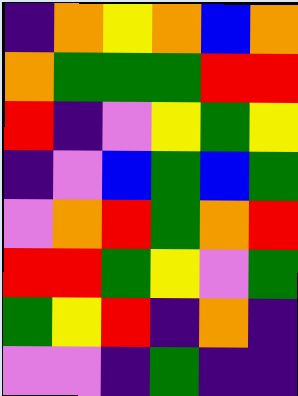[["indigo", "orange", "yellow", "orange", "blue", "orange"], ["orange", "green", "green", "green", "red", "red"], ["red", "indigo", "violet", "yellow", "green", "yellow"], ["indigo", "violet", "blue", "green", "blue", "green"], ["violet", "orange", "red", "green", "orange", "red"], ["red", "red", "green", "yellow", "violet", "green"], ["green", "yellow", "red", "indigo", "orange", "indigo"], ["violet", "violet", "indigo", "green", "indigo", "indigo"]]